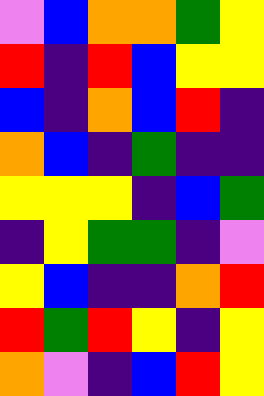[["violet", "blue", "orange", "orange", "green", "yellow"], ["red", "indigo", "red", "blue", "yellow", "yellow"], ["blue", "indigo", "orange", "blue", "red", "indigo"], ["orange", "blue", "indigo", "green", "indigo", "indigo"], ["yellow", "yellow", "yellow", "indigo", "blue", "green"], ["indigo", "yellow", "green", "green", "indigo", "violet"], ["yellow", "blue", "indigo", "indigo", "orange", "red"], ["red", "green", "red", "yellow", "indigo", "yellow"], ["orange", "violet", "indigo", "blue", "red", "yellow"]]